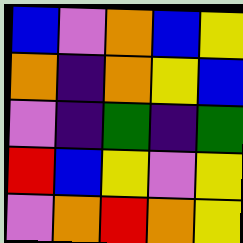[["blue", "violet", "orange", "blue", "yellow"], ["orange", "indigo", "orange", "yellow", "blue"], ["violet", "indigo", "green", "indigo", "green"], ["red", "blue", "yellow", "violet", "yellow"], ["violet", "orange", "red", "orange", "yellow"]]